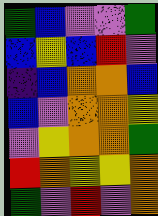[["green", "blue", "violet", "violet", "green"], ["blue", "yellow", "blue", "red", "violet"], ["indigo", "blue", "orange", "orange", "blue"], ["blue", "violet", "orange", "orange", "yellow"], ["violet", "yellow", "orange", "orange", "green"], ["red", "orange", "yellow", "yellow", "orange"], ["green", "violet", "red", "violet", "orange"]]